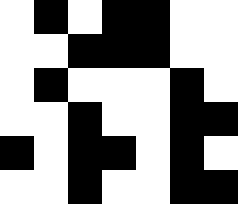[["white", "black", "white", "black", "black", "white", "white"], ["white", "white", "black", "black", "black", "white", "white"], ["white", "black", "white", "white", "white", "black", "white"], ["white", "white", "black", "white", "white", "black", "black"], ["black", "white", "black", "black", "white", "black", "white"], ["white", "white", "black", "white", "white", "black", "black"]]